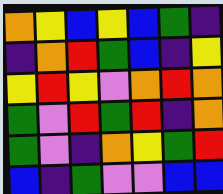[["orange", "yellow", "blue", "yellow", "blue", "green", "indigo"], ["indigo", "orange", "red", "green", "blue", "indigo", "yellow"], ["yellow", "red", "yellow", "violet", "orange", "red", "orange"], ["green", "violet", "red", "green", "red", "indigo", "orange"], ["green", "violet", "indigo", "orange", "yellow", "green", "red"], ["blue", "indigo", "green", "violet", "violet", "blue", "blue"]]